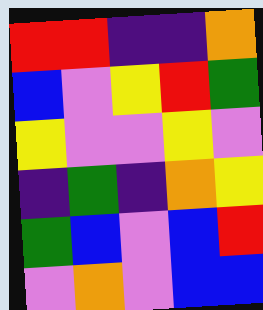[["red", "red", "indigo", "indigo", "orange"], ["blue", "violet", "yellow", "red", "green"], ["yellow", "violet", "violet", "yellow", "violet"], ["indigo", "green", "indigo", "orange", "yellow"], ["green", "blue", "violet", "blue", "red"], ["violet", "orange", "violet", "blue", "blue"]]